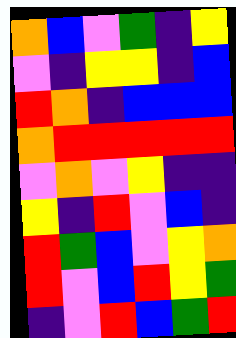[["orange", "blue", "violet", "green", "indigo", "yellow"], ["violet", "indigo", "yellow", "yellow", "indigo", "blue"], ["red", "orange", "indigo", "blue", "blue", "blue"], ["orange", "red", "red", "red", "red", "red"], ["violet", "orange", "violet", "yellow", "indigo", "indigo"], ["yellow", "indigo", "red", "violet", "blue", "indigo"], ["red", "green", "blue", "violet", "yellow", "orange"], ["red", "violet", "blue", "red", "yellow", "green"], ["indigo", "violet", "red", "blue", "green", "red"]]